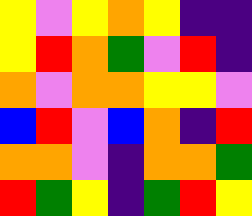[["yellow", "violet", "yellow", "orange", "yellow", "indigo", "indigo"], ["yellow", "red", "orange", "green", "violet", "red", "indigo"], ["orange", "violet", "orange", "orange", "yellow", "yellow", "violet"], ["blue", "red", "violet", "blue", "orange", "indigo", "red"], ["orange", "orange", "violet", "indigo", "orange", "orange", "green"], ["red", "green", "yellow", "indigo", "green", "red", "yellow"]]